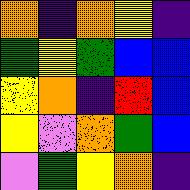[["orange", "indigo", "orange", "yellow", "indigo"], ["green", "yellow", "green", "blue", "blue"], ["yellow", "orange", "indigo", "red", "blue"], ["yellow", "violet", "orange", "green", "blue"], ["violet", "green", "yellow", "orange", "indigo"]]